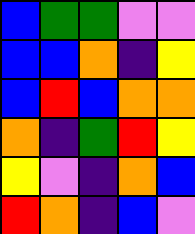[["blue", "green", "green", "violet", "violet"], ["blue", "blue", "orange", "indigo", "yellow"], ["blue", "red", "blue", "orange", "orange"], ["orange", "indigo", "green", "red", "yellow"], ["yellow", "violet", "indigo", "orange", "blue"], ["red", "orange", "indigo", "blue", "violet"]]